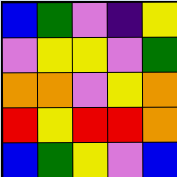[["blue", "green", "violet", "indigo", "yellow"], ["violet", "yellow", "yellow", "violet", "green"], ["orange", "orange", "violet", "yellow", "orange"], ["red", "yellow", "red", "red", "orange"], ["blue", "green", "yellow", "violet", "blue"]]